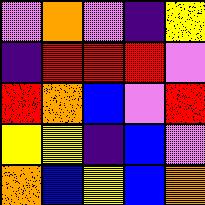[["violet", "orange", "violet", "indigo", "yellow"], ["indigo", "red", "red", "red", "violet"], ["red", "orange", "blue", "violet", "red"], ["yellow", "yellow", "indigo", "blue", "violet"], ["orange", "blue", "yellow", "blue", "orange"]]